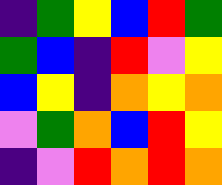[["indigo", "green", "yellow", "blue", "red", "green"], ["green", "blue", "indigo", "red", "violet", "yellow"], ["blue", "yellow", "indigo", "orange", "yellow", "orange"], ["violet", "green", "orange", "blue", "red", "yellow"], ["indigo", "violet", "red", "orange", "red", "orange"]]